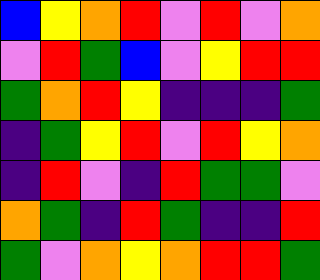[["blue", "yellow", "orange", "red", "violet", "red", "violet", "orange"], ["violet", "red", "green", "blue", "violet", "yellow", "red", "red"], ["green", "orange", "red", "yellow", "indigo", "indigo", "indigo", "green"], ["indigo", "green", "yellow", "red", "violet", "red", "yellow", "orange"], ["indigo", "red", "violet", "indigo", "red", "green", "green", "violet"], ["orange", "green", "indigo", "red", "green", "indigo", "indigo", "red"], ["green", "violet", "orange", "yellow", "orange", "red", "red", "green"]]